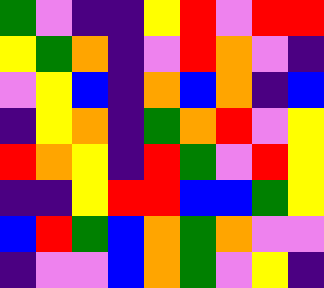[["green", "violet", "indigo", "indigo", "yellow", "red", "violet", "red", "red"], ["yellow", "green", "orange", "indigo", "violet", "red", "orange", "violet", "indigo"], ["violet", "yellow", "blue", "indigo", "orange", "blue", "orange", "indigo", "blue"], ["indigo", "yellow", "orange", "indigo", "green", "orange", "red", "violet", "yellow"], ["red", "orange", "yellow", "indigo", "red", "green", "violet", "red", "yellow"], ["indigo", "indigo", "yellow", "red", "red", "blue", "blue", "green", "yellow"], ["blue", "red", "green", "blue", "orange", "green", "orange", "violet", "violet"], ["indigo", "violet", "violet", "blue", "orange", "green", "violet", "yellow", "indigo"]]